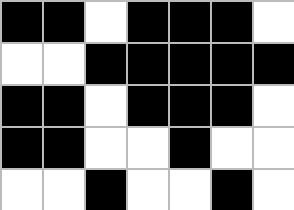[["black", "black", "white", "black", "black", "black", "white"], ["white", "white", "black", "black", "black", "black", "black"], ["black", "black", "white", "black", "black", "black", "white"], ["black", "black", "white", "white", "black", "white", "white"], ["white", "white", "black", "white", "white", "black", "white"]]